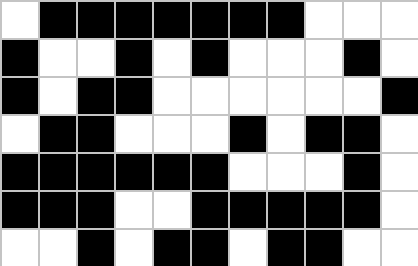[["white", "black", "black", "black", "black", "black", "black", "black", "white", "white", "white"], ["black", "white", "white", "black", "white", "black", "white", "white", "white", "black", "white"], ["black", "white", "black", "black", "white", "white", "white", "white", "white", "white", "black"], ["white", "black", "black", "white", "white", "white", "black", "white", "black", "black", "white"], ["black", "black", "black", "black", "black", "black", "white", "white", "white", "black", "white"], ["black", "black", "black", "white", "white", "black", "black", "black", "black", "black", "white"], ["white", "white", "black", "white", "black", "black", "white", "black", "black", "white", "white"]]